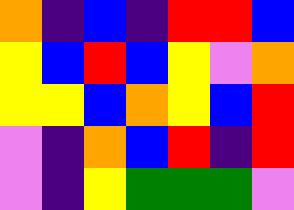[["orange", "indigo", "blue", "indigo", "red", "red", "blue"], ["yellow", "blue", "red", "blue", "yellow", "violet", "orange"], ["yellow", "yellow", "blue", "orange", "yellow", "blue", "red"], ["violet", "indigo", "orange", "blue", "red", "indigo", "red"], ["violet", "indigo", "yellow", "green", "green", "green", "violet"]]